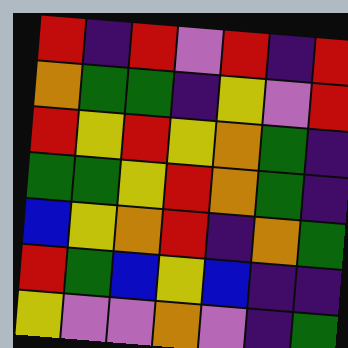[["red", "indigo", "red", "violet", "red", "indigo", "red"], ["orange", "green", "green", "indigo", "yellow", "violet", "red"], ["red", "yellow", "red", "yellow", "orange", "green", "indigo"], ["green", "green", "yellow", "red", "orange", "green", "indigo"], ["blue", "yellow", "orange", "red", "indigo", "orange", "green"], ["red", "green", "blue", "yellow", "blue", "indigo", "indigo"], ["yellow", "violet", "violet", "orange", "violet", "indigo", "green"]]